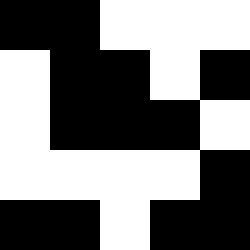[["black", "black", "white", "white", "white"], ["white", "black", "black", "white", "black"], ["white", "black", "black", "black", "white"], ["white", "white", "white", "white", "black"], ["black", "black", "white", "black", "black"]]